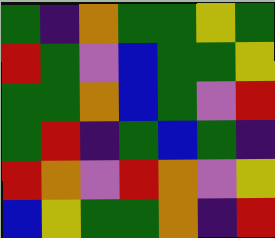[["green", "indigo", "orange", "green", "green", "yellow", "green"], ["red", "green", "violet", "blue", "green", "green", "yellow"], ["green", "green", "orange", "blue", "green", "violet", "red"], ["green", "red", "indigo", "green", "blue", "green", "indigo"], ["red", "orange", "violet", "red", "orange", "violet", "yellow"], ["blue", "yellow", "green", "green", "orange", "indigo", "red"]]